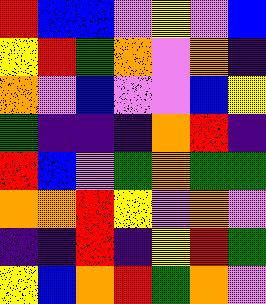[["red", "blue", "blue", "violet", "yellow", "violet", "blue"], ["yellow", "red", "green", "orange", "violet", "orange", "indigo"], ["orange", "violet", "blue", "violet", "violet", "blue", "yellow"], ["green", "indigo", "indigo", "indigo", "orange", "red", "indigo"], ["red", "blue", "violet", "green", "orange", "green", "green"], ["orange", "orange", "red", "yellow", "violet", "orange", "violet"], ["indigo", "indigo", "red", "indigo", "yellow", "red", "green"], ["yellow", "blue", "orange", "red", "green", "orange", "violet"]]